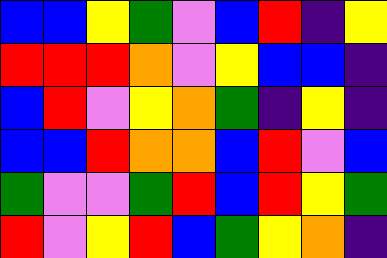[["blue", "blue", "yellow", "green", "violet", "blue", "red", "indigo", "yellow"], ["red", "red", "red", "orange", "violet", "yellow", "blue", "blue", "indigo"], ["blue", "red", "violet", "yellow", "orange", "green", "indigo", "yellow", "indigo"], ["blue", "blue", "red", "orange", "orange", "blue", "red", "violet", "blue"], ["green", "violet", "violet", "green", "red", "blue", "red", "yellow", "green"], ["red", "violet", "yellow", "red", "blue", "green", "yellow", "orange", "indigo"]]